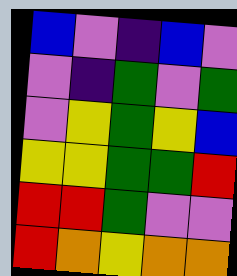[["blue", "violet", "indigo", "blue", "violet"], ["violet", "indigo", "green", "violet", "green"], ["violet", "yellow", "green", "yellow", "blue"], ["yellow", "yellow", "green", "green", "red"], ["red", "red", "green", "violet", "violet"], ["red", "orange", "yellow", "orange", "orange"]]